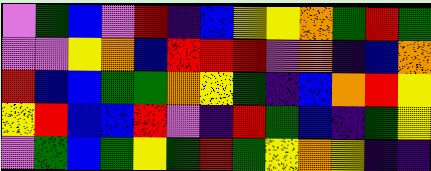[["violet", "green", "blue", "violet", "red", "indigo", "blue", "yellow", "yellow", "orange", "green", "red", "green"], ["violet", "violet", "yellow", "orange", "blue", "red", "red", "red", "violet", "orange", "indigo", "blue", "orange"], ["red", "blue", "blue", "green", "green", "orange", "yellow", "green", "indigo", "blue", "orange", "red", "yellow"], ["yellow", "red", "blue", "blue", "red", "violet", "indigo", "red", "green", "blue", "indigo", "green", "yellow"], ["violet", "green", "blue", "green", "yellow", "green", "red", "green", "yellow", "orange", "yellow", "indigo", "indigo"]]